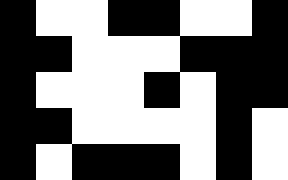[["black", "white", "white", "black", "black", "white", "white", "black"], ["black", "black", "white", "white", "white", "black", "black", "black"], ["black", "white", "white", "white", "black", "white", "black", "black"], ["black", "black", "white", "white", "white", "white", "black", "white"], ["black", "white", "black", "black", "black", "white", "black", "white"]]